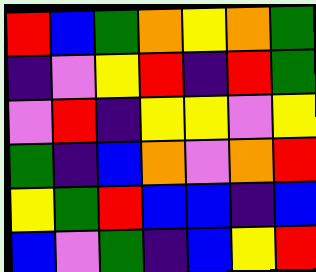[["red", "blue", "green", "orange", "yellow", "orange", "green"], ["indigo", "violet", "yellow", "red", "indigo", "red", "green"], ["violet", "red", "indigo", "yellow", "yellow", "violet", "yellow"], ["green", "indigo", "blue", "orange", "violet", "orange", "red"], ["yellow", "green", "red", "blue", "blue", "indigo", "blue"], ["blue", "violet", "green", "indigo", "blue", "yellow", "red"]]